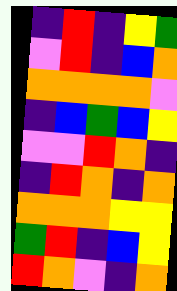[["indigo", "red", "indigo", "yellow", "green"], ["violet", "red", "indigo", "blue", "orange"], ["orange", "orange", "orange", "orange", "violet"], ["indigo", "blue", "green", "blue", "yellow"], ["violet", "violet", "red", "orange", "indigo"], ["indigo", "red", "orange", "indigo", "orange"], ["orange", "orange", "orange", "yellow", "yellow"], ["green", "red", "indigo", "blue", "yellow"], ["red", "orange", "violet", "indigo", "orange"]]